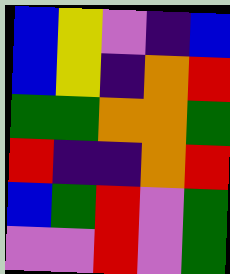[["blue", "yellow", "violet", "indigo", "blue"], ["blue", "yellow", "indigo", "orange", "red"], ["green", "green", "orange", "orange", "green"], ["red", "indigo", "indigo", "orange", "red"], ["blue", "green", "red", "violet", "green"], ["violet", "violet", "red", "violet", "green"]]